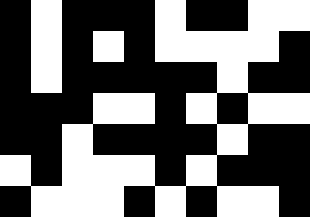[["black", "white", "black", "black", "black", "white", "black", "black", "white", "white"], ["black", "white", "black", "white", "black", "white", "white", "white", "white", "black"], ["black", "white", "black", "black", "black", "black", "black", "white", "black", "black"], ["black", "black", "black", "white", "white", "black", "white", "black", "white", "white"], ["black", "black", "white", "black", "black", "black", "black", "white", "black", "black"], ["white", "black", "white", "white", "white", "black", "white", "black", "black", "black"], ["black", "white", "white", "white", "black", "white", "black", "white", "white", "black"]]